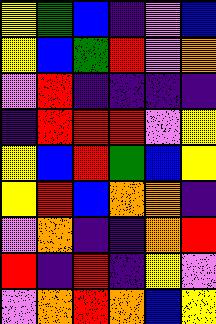[["yellow", "green", "blue", "indigo", "violet", "blue"], ["yellow", "blue", "green", "red", "violet", "orange"], ["violet", "red", "indigo", "indigo", "indigo", "indigo"], ["indigo", "red", "red", "red", "violet", "yellow"], ["yellow", "blue", "red", "green", "blue", "yellow"], ["yellow", "red", "blue", "orange", "orange", "indigo"], ["violet", "orange", "indigo", "indigo", "orange", "red"], ["red", "indigo", "red", "indigo", "yellow", "violet"], ["violet", "orange", "red", "orange", "blue", "yellow"]]